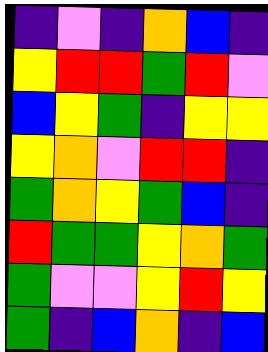[["indigo", "violet", "indigo", "orange", "blue", "indigo"], ["yellow", "red", "red", "green", "red", "violet"], ["blue", "yellow", "green", "indigo", "yellow", "yellow"], ["yellow", "orange", "violet", "red", "red", "indigo"], ["green", "orange", "yellow", "green", "blue", "indigo"], ["red", "green", "green", "yellow", "orange", "green"], ["green", "violet", "violet", "yellow", "red", "yellow"], ["green", "indigo", "blue", "orange", "indigo", "blue"]]